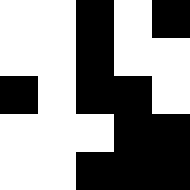[["white", "white", "black", "white", "black"], ["white", "white", "black", "white", "white"], ["black", "white", "black", "black", "white"], ["white", "white", "white", "black", "black"], ["white", "white", "black", "black", "black"]]